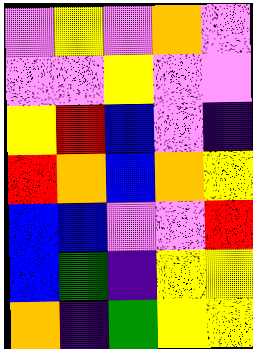[["violet", "yellow", "violet", "orange", "violet"], ["violet", "violet", "yellow", "violet", "violet"], ["yellow", "red", "blue", "violet", "indigo"], ["red", "orange", "blue", "orange", "yellow"], ["blue", "blue", "violet", "violet", "red"], ["blue", "green", "indigo", "yellow", "yellow"], ["orange", "indigo", "green", "yellow", "yellow"]]